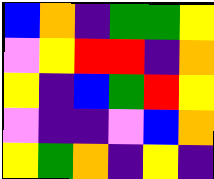[["blue", "orange", "indigo", "green", "green", "yellow"], ["violet", "yellow", "red", "red", "indigo", "orange"], ["yellow", "indigo", "blue", "green", "red", "yellow"], ["violet", "indigo", "indigo", "violet", "blue", "orange"], ["yellow", "green", "orange", "indigo", "yellow", "indigo"]]